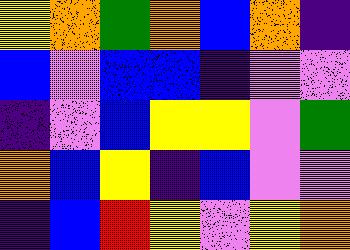[["yellow", "orange", "green", "orange", "blue", "orange", "indigo"], ["blue", "violet", "blue", "blue", "indigo", "violet", "violet"], ["indigo", "violet", "blue", "yellow", "yellow", "violet", "green"], ["orange", "blue", "yellow", "indigo", "blue", "violet", "violet"], ["indigo", "blue", "red", "yellow", "violet", "yellow", "orange"]]